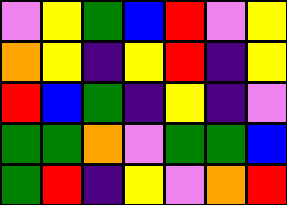[["violet", "yellow", "green", "blue", "red", "violet", "yellow"], ["orange", "yellow", "indigo", "yellow", "red", "indigo", "yellow"], ["red", "blue", "green", "indigo", "yellow", "indigo", "violet"], ["green", "green", "orange", "violet", "green", "green", "blue"], ["green", "red", "indigo", "yellow", "violet", "orange", "red"]]